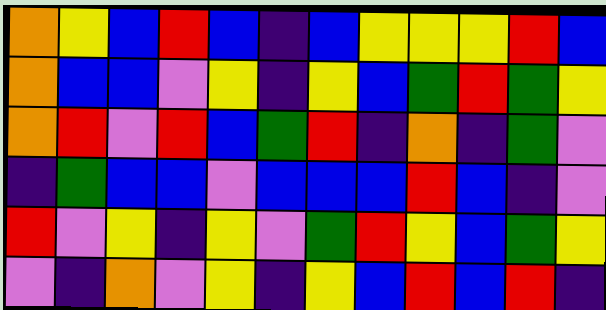[["orange", "yellow", "blue", "red", "blue", "indigo", "blue", "yellow", "yellow", "yellow", "red", "blue"], ["orange", "blue", "blue", "violet", "yellow", "indigo", "yellow", "blue", "green", "red", "green", "yellow"], ["orange", "red", "violet", "red", "blue", "green", "red", "indigo", "orange", "indigo", "green", "violet"], ["indigo", "green", "blue", "blue", "violet", "blue", "blue", "blue", "red", "blue", "indigo", "violet"], ["red", "violet", "yellow", "indigo", "yellow", "violet", "green", "red", "yellow", "blue", "green", "yellow"], ["violet", "indigo", "orange", "violet", "yellow", "indigo", "yellow", "blue", "red", "blue", "red", "indigo"]]